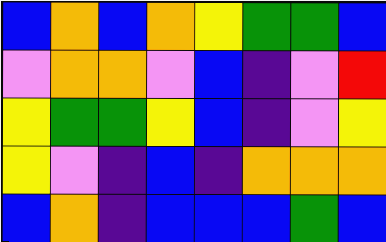[["blue", "orange", "blue", "orange", "yellow", "green", "green", "blue"], ["violet", "orange", "orange", "violet", "blue", "indigo", "violet", "red"], ["yellow", "green", "green", "yellow", "blue", "indigo", "violet", "yellow"], ["yellow", "violet", "indigo", "blue", "indigo", "orange", "orange", "orange"], ["blue", "orange", "indigo", "blue", "blue", "blue", "green", "blue"]]